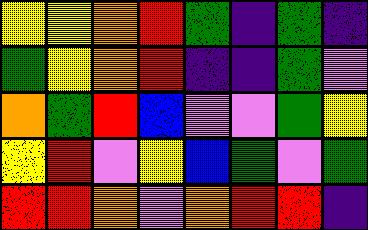[["yellow", "yellow", "orange", "red", "green", "indigo", "green", "indigo"], ["green", "yellow", "orange", "red", "indigo", "indigo", "green", "violet"], ["orange", "green", "red", "blue", "violet", "violet", "green", "yellow"], ["yellow", "red", "violet", "yellow", "blue", "green", "violet", "green"], ["red", "red", "orange", "violet", "orange", "red", "red", "indigo"]]